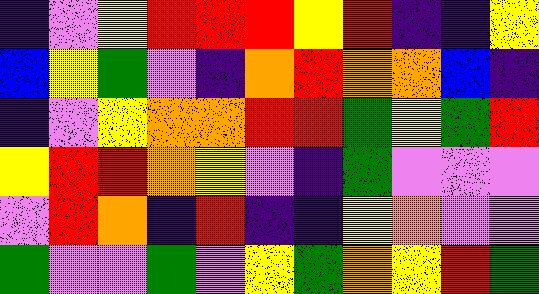[["indigo", "violet", "yellow", "red", "red", "red", "yellow", "red", "indigo", "indigo", "yellow"], ["blue", "yellow", "green", "violet", "indigo", "orange", "red", "orange", "orange", "blue", "indigo"], ["indigo", "violet", "yellow", "orange", "orange", "red", "red", "green", "yellow", "green", "red"], ["yellow", "red", "red", "orange", "yellow", "violet", "indigo", "green", "violet", "violet", "violet"], ["violet", "red", "orange", "indigo", "red", "indigo", "indigo", "yellow", "orange", "violet", "violet"], ["green", "violet", "violet", "green", "violet", "yellow", "green", "orange", "yellow", "red", "green"]]